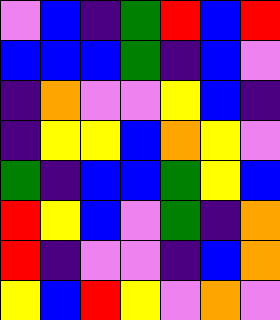[["violet", "blue", "indigo", "green", "red", "blue", "red"], ["blue", "blue", "blue", "green", "indigo", "blue", "violet"], ["indigo", "orange", "violet", "violet", "yellow", "blue", "indigo"], ["indigo", "yellow", "yellow", "blue", "orange", "yellow", "violet"], ["green", "indigo", "blue", "blue", "green", "yellow", "blue"], ["red", "yellow", "blue", "violet", "green", "indigo", "orange"], ["red", "indigo", "violet", "violet", "indigo", "blue", "orange"], ["yellow", "blue", "red", "yellow", "violet", "orange", "violet"]]